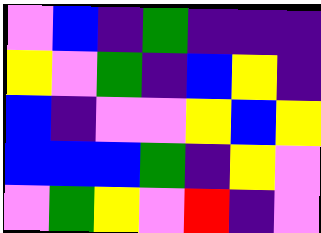[["violet", "blue", "indigo", "green", "indigo", "indigo", "indigo"], ["yellow", "violet", "green", "indigo", "blue", "yellow", "indigo"], ["blue", "indigo", "violet", "violet", "yellow", "blue", "yellow"], ["blue", "blue", "blue", "green", "indigo", "yellow", "violet"], ["violet", "green", "yellow", "violet", "red", "indigo", "violet"]]